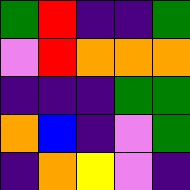[["green", "red", "indigo", "indigo", "green"], ["violet", "red", "orange", "orange", "orange"], ["indigo", "indigo", "indigo", "green", "green"], ["orange", "blue", "indigo", "violet", "green"], ["indigo", "orange", "yellow", "violet", "indigo"]]